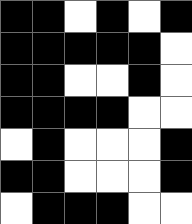[["black", "black", "white", "black", "white", "black"], ["black", "black", "black", "black", "black", "white"], ["black", "black", "white", "white", "black", "white"], ["black", "black", "black", "black", "white", "white"], ["white", "black", "white", "white", "white", "black"], ["black", "black", "white", "white", "white", "black"], ["white", "black", "black", "black", "white", "white"]]